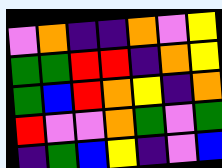[["violet", "orange", "indigo", "indigo", "orange", "violet", "yellow"], ["green", "green", "red", "red", "indigo", "orange", "yellow"], ["green", "blue", "red", "orange", "yellow", "indigo", "orange"], ["red", "violet", "violet", "orange", "green", "violet", "green"], ["indigo", "green", "blue", "yellow", "indigo", "violet", "blue"]]